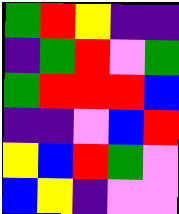[["green", "red", "yellow", "indigo", "indigo"], ["indigo", "green", "red", "violet", "green"], ["green", "red", "red", "red", "blue"], ["indigo", "indigo", "violet", "blue", "red"], ["yellow", "blue", "red", "green", "violet"], ["blue", "yellow", "indigo", "violet", "violet"]]